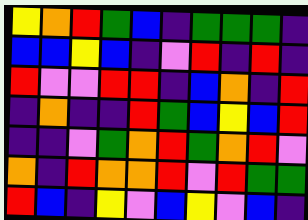[["yellow", "orange", "red", "green", "blue", "indigo", "green", "green", "green", "indigo"], ["blue", "blue", "yellow", "blue", "indigo", "violet", "red", "indigo", "red", "indigo"], ["red", "violet", "violet", "red", "red", "indigo", "blue", "orange", "indigo", "red"], ["indigo", "orange", "indigo", "indigo", "red", "green", "blue", "yellow", "blue", "red"], ["indigo", "indigo", "violet", "green", "orange", "red", "green", "orange", "red", "violet"], ["orange", "indigo", "red", "orange", "orange", "red", "violet", "red", "green", "green"], ["red", "blue", "indigo", "yellow", "violet", "blue", "yellow", "violet", "blue", "indigo"]]